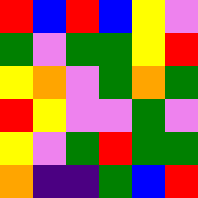[["red", "blue", "red", "blue", "yellow", "violet"], ["green", "violet", "green", "green", "yellow", "red"], ["yellow", "orange", "violet", "green", "orange", "green"], ["red", "yellow", "violet", "violet", "green", "violet"], ["yellow", "violet", "green", "red", "green", "green"], ["orange", "indigo", "indigo", "green", "blue", "red"]]